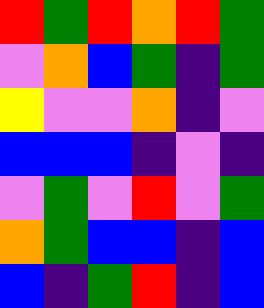[["red", "green", "red", "orange", "red", "green"], ["violet", "orange", "blue", "green", "indigo", "green"], ["yellow", "violet", "violet", "orange", "indigo", "violet"], ["blue", "blue", "blue", "indigo", "violet", "indigo"], ["violet", "green", "violet", "red", "violet", "green"], ["orange", "green", "blue", "blue", "indigo", "blue"], ["blue", "indigo", "green", "red", "indigo", "blue"]]